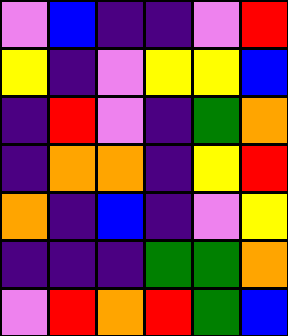[["violet", "blue", "indigo", "indigo", "violet", "red"], ["yellow", "indigo", "violet", "yellow", "yellow", "blue"], ["indigo", "red", "violet", "indigo", "green", "orange"], ["indigo", "orange", "orange", "indigo", "yellow", "red"], ["orange", "indigo", "blue", "indigo", "violet", "yellow"], ["indigo", "indigo", "indigo", "green", "green", "orange"], ["violet", "red", "orange", "red", "green", "blue"]]